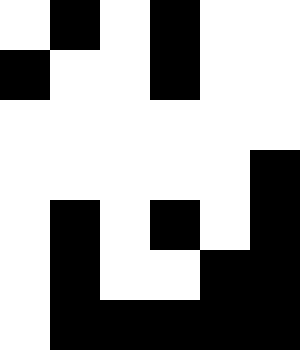[["white", "black", "white", "black", "white", "white"], ["black", "white", "white", "black", "white", "white"], ["white", "white", "white", "white", "white", "white"], ["white", "white", "white", "white", "white", "black"], ["white", "black", "white", "black", "white", "black"], ["white", "black", "white", "white", "black", "black"], ["white", "black", "black", "black", "black", "black"]]